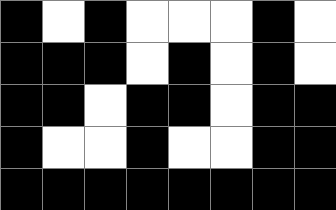[["black", "white", "black", "white", "white", "white", "black", "white"], ["black", "black", "black", "white", "black", "white", "black", "white"], ["black", "black", "white", "black", "black", "white", "black", "black"], ["black", "white", "white", "black", "white", "white", "black", "black"], ["black", "black", "black", "black", "black", "black", "black", "black"]]